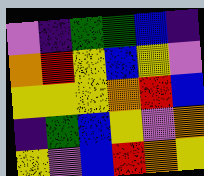[["violet", "indigo", "green", "green", "blue", "indigo"], ["orange", "red", "yellow", "blue", "yellow", "violet"], ["yellow", "yellow", "yellow", "orange", "red", "blue"], ["indigo", "green", "blue", "yellow", "violet", "orange"], ["yellow", "violet", "blue", "red", "orange", "yellow"]]